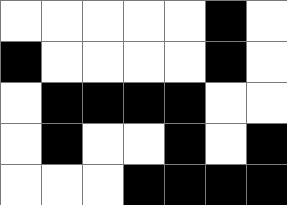[["white", "white", "white", "white", "white", "black", "white"], ["black", "white", "white", "white", "white", "black", "white"], ["white", "black", "black", "black", "black", "white", "white"], ["white", "black", "white", "white", "black", "white", "black"], ["white", "white", "white", "black", "black", "black", "black"]]